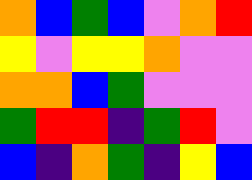[["orange", "blue", "green", "blue", "violet", "orange", "red"], ["yellow", "violet", "yellow", "yellow", "orange", "violet", "violet"], ["orange", "orange", "blue", "green", "violet", "violet", "violet"], ["green", "red", "red", "indigo", "green", "red", "violet"], ["blue", "indigo", "orange", "green", "indigo", "yellow", "blue"]]